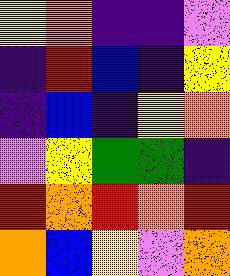[["yellow", "orange", "indigo", "indigo", "violet"], ["indigo", "red", "blue", "indigo", "yellow"], ["indigo", "blue", "indigo", "yellow", "orange"], ["violet", "yellow", "green", "green", "indigo"], ["red", "orange", "red", "orange", "red"], ["orange", "blue", "yellow", "violet", "orange"]]